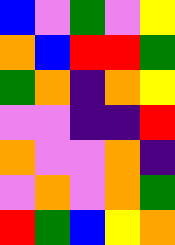[["blue", "violet", "green", "violet", "yellow"], ["orange", "blue", "red", "red", "green"], ["green", "orange", "indigo", "orange", "yellow"], ["violet", "violet", "indigo", "indigo", "red"], ["orange", "violet", "violet", "orange", "indigo"], ["violet", "orange", "violet", "orange", "green"], ["red", "green", "blue", "yellow", "orange"]]